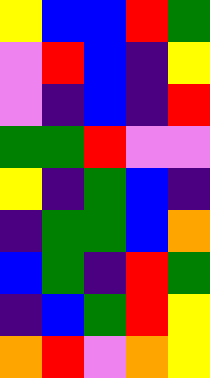[["yellow", "blue", "blue", "red", "green"], ["violet", "red", "blue", "indigo", "yellow"], ["violet", "indigo", "blue", "indigo", "red"], ["green", "green", "red", "violet", "violet"], ["yellow", "indigo", "green", "blue", "indigo"], ["indigo", "green", "green", "blue", "orange"], ["blue", "green", "indigo", "red", "green"], ["indigo", "blue", "green", "red", "yellow"], ["orange", "red", "violet", "orange", "yellow"]]